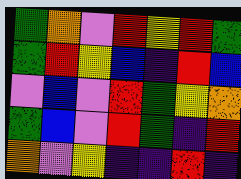[["green", "orange", "violet", "red", "yellow", "red", "green"], ["green", "red", "yellow", "blue", "indigo", "red", "blue"], ["violet", "blue", "violet", "red", "green", "yellow", "orange"], ["green", "blue", "violet", "red", "green", "indigo", "red"], ["orange", "violet", "yellow", "indigo", "indigo", "red", "indigo"]]